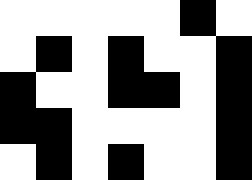[["white", "white", "white", "white", "white", "black", "white"], ["white", "black", "white", "black", "white", "white", "black"], ["black", "white", "white", "black", "black", "white", "black"], ["black", "black", "white", "white", "white", "white", "black"], ["white", "black", "white", "black", "white", "white", "black"]]